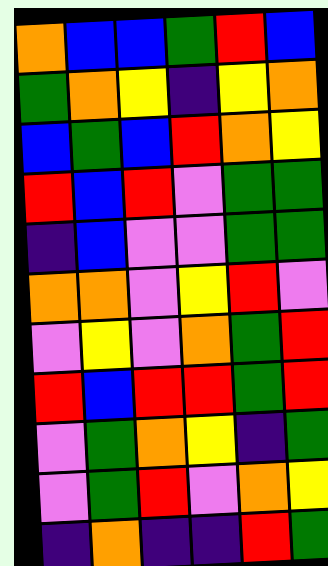[["orange", "blue", "blue", "green", "red", "blue"], ["green", "orange", "yellow", "indigo", "yellow", "orange"], ["blue", "green", "blue", "red", "orange", "yellow"], ["red", "blue", "red", "violet", "green", "green"], ["indigo", "blue", "violet", "violet", "green", "green"], ["orange", "orange", "violet", "yellow", "red", "violet"], ["violet", "yellow", "violet", "orange", "green", "red"], ["red", "blue", "red", "red", "green", "red"], ["violet", "green", "orange", "yellow", "indigo", "green"], ["violet", "green", "red", "violet", "orange", "yellow"], ["indigo", "orange", "indigo", "indigo", "red", "green"]]